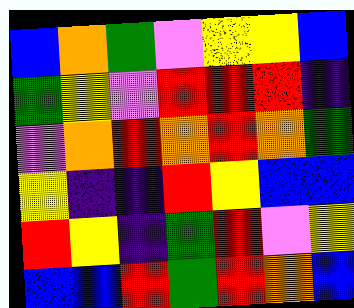[["blue", "orange", "green", "violet", "yellow", "yellow", "blue"], ["green", "yellow", "violet", "red", "red", "red", "indigo"], ["violet", "orange", "red", "orange", "red", "orange", "green"], ["yellow", "indigo", "indigo", "red", "yellow", "blue", "blue"], ["red", "yellow", "indigo", "green", "red", "violet", "yellow"], ["blue", "blue", "red", "green", "red", "orange", "blue"]]